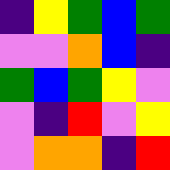[["indigo", "yellow", "green", "blue", "green"], ["violet", "violet", "orange", "blue", "indigo"], ["green", "blue", "green", "yellow", "violet"], ["violet", "indigo", "red", "violet", "yellow"], ["violet", "orange", "orange", "indigo", "red"]]